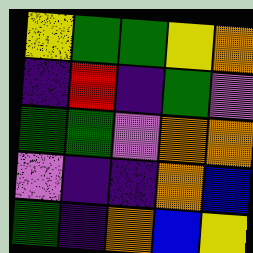[["yellow", "green", "green", "yellow", "orange"], ["indigo", "red", "indigo", "green", "violet"], ["green", "green", "violet", "orange", "orange"], ["violet", "indigo", "indigo", "orange", "blue"], ["green", "indigo", "orange", "blue", "yellow"]]